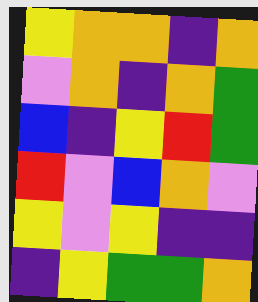[["yellow", "orange", "orange", "indigo", "orange"], ["violet", "orange", "indigo", "orange", "green"], ["blue", "indigo", "yellow", "red", "green"], ["red", "violet", "blue", "orange", "violet"], ["yellow", "violet", "yellow", "indigo", "indigo"], ["indigo", "yellow", "green", "green", "orange"]]